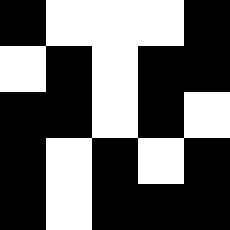[["black", "white", "white", "white", "black"], ["white", "black", "white", "black", "black"], ["black", "black", "white", "black", "white"], ["black", "white", "black", "white", "black"], ["black", "white", "black", "black", "black"]]